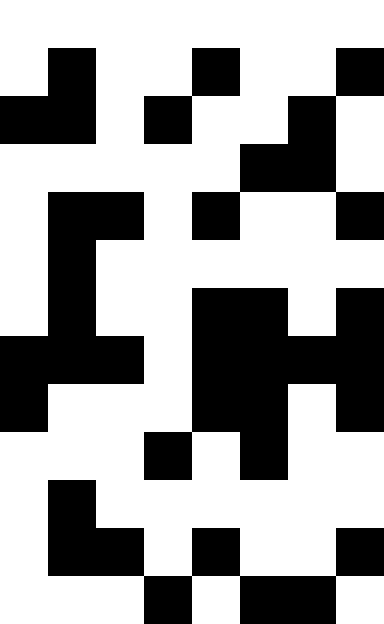[["white", "white", "white", "white", "white", "white", "white", "white"], ["white", "black", "white", "white", "black", "white", "white", "black"], ["black", "black", "white", "black", "white", "white", "black", "white"], ["white", "white", "white", "white", "white", "black", "black", "white"], ["white", "black", "black", "white", "black", "white", "white", "black"], ["white", "black", "white", "white", "white", "white", "white", "white"], ["white", "black", "white", "white", "black", "black", "white", "black"], ["black", "black", "black", "white", "black", "black", "black", "black"], ["black", "white", "white", "white", "black", "black", "white", "black"], ["white", "white", "white", "black", "white", "black", "white", "white"], ["white", "black", "white", "white", "white", "white", "white", "white"], ["white", "black", "black", "white", "black", "white", "white", "black"], ["white", "white", "white", "black", "white", "black", "black", "white"]]